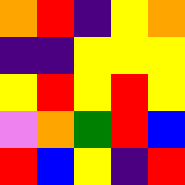[["orange", "red", "indigo", "yellow", "orange"], ["indigo", "indigo", "yellow", "yellow", "yellow"], ["yellow", "red", "yellow", "red", "yellow"], ["violet", "orange", "green", "red", "blue"], ["red", "blue", "yellow", "indigo", "red"]]